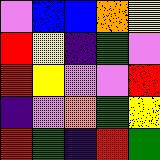[["violet", "blue", "blue", "orange", "yellow"], ["red", "yellow", "indigo", "green", "violet"], ["red", "yellow", "violet", "violet", "red"], ["indigo", "violet", "orange", "green", "yellow"], ["red", "green", "indigo", "red", "green"]]